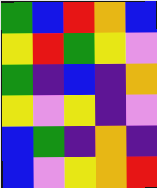[["green", "blue", "red", "orange", "blue"], ["yellow", "red", "green", "yellow", "violet"], ["green", "indigo", "blue", "indigo", "orange"], ["yellow", "violet", "yellow", "indigo", "violet"], ["blue", "green", "indigo", "orange", "indigo"], ["blue", "violet", "yellow", "orange", "red"]]